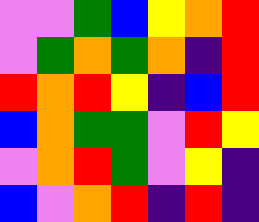[["violet", "violet", "green", "blue", "yellow", "orange", "red"], ["violet", "green", "orange", "green", "orange", "indigo", "red"], ["red", "orange", "red", "yellow", "indigo", "blue", "red"], ["blue", "orange", "green", "green", "violet", "red", "yellow"], ["violet", "orange", "red", "green", "violet", "yellow", "indigo"], ["blue", "violet", "orange", "red", "indigo", "red", "indigo"]]